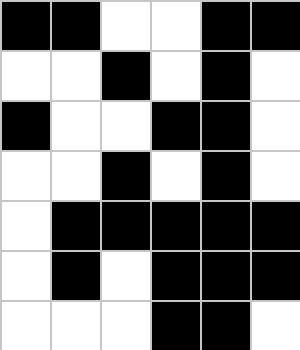[["black", "black", "white", "white", "black", "black"], ["white", "white", "black", "white", "black", "white"], ["black", "white", "white", "black", "black", "white"], ["white", "white", "black", "white", "black", "white"], ["white", "black", "black", "black", "black", "black"], ["white", "black", "white", "black", "black", "black"], ["white", "white", "white", "black", "black", "white"]]